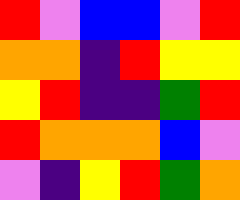[["red", "violet", "blue", "blue", "violet", "red"], ["orange", "orange", "indigo", "red", "yellow", "yellow"], ["yellow", "red", "indigo", "indigo", "green", "red"], ["red", "orange", "orange", "orange", "blue", "violet"], ["violet", "indigo", "yellow", "red", "green", "orange"]]